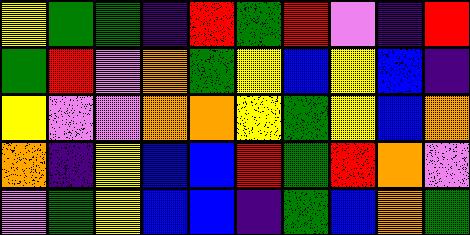[["yellow", "green", "green", "indigo", "red", "green", "red", "violet", "indigo", "red"], ["green", "red", "violet", "orange", "green", "yellow", "blue", "yellow", "blue", "indigo"], ["yellow", "violet", "violet", "orange", "orange", "yellow", "green", "yellow", "blue", "orange"], ["orange", "indigo", "yellow", "blue", "blue", "red", "green", "red", "orange", "violet"], ["violet", "green", "yellow", "blue", "blue", "indigo", "green", "blue", "orange", "green"]]